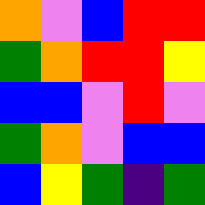[["orange", "violet", "blue", "red", "red"], ["green", "orange", "red", "red", "yellow"], ["blue", "blue", "violet", "red", "violet"], ["green", "orange", "violet", "blue", "blue"], ["blue", "yellow", "green", "indigo", "green"]]